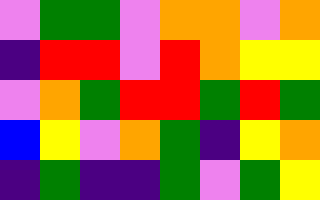[["violet", "green", "green", "violet", "orange", "orange", "violet", "orange"], ["indigo", "red", "red", "violet", "red", "orange", "yellow", "yellow"], ["violet", "orange", "green", "red", "red", "green", "red", "green"], ["blue", "yellow", "violet", "orange", "green", "indigo", "yellow", "orange"], ["indigo", "green", "indigo", "indigo", "green", "violet", "green", "yellow"]]